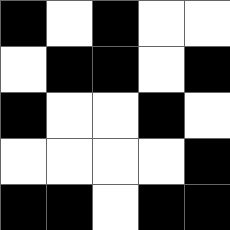[["black", "white", "black", "white", "white"], ["white", "black", "black", "white", "black"], ["black", "white", "white", "black", "white"], ["white", "white", "white", "white", "black"], ["black", "black", "white", "black", "black"]]